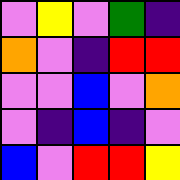[["violet", "yellow", "violet", "green", "indigo"], ["orange", "violet", "indigo", "red", "red"], ["violet", "violet", "blue", "violet", "orange"], ["violet", "indigo", "blue", "indigo", "violet"], ["blue", "violet", "red", "red", "yellow"]]